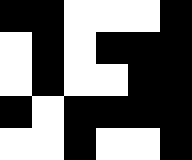[["black", "black", "white", "white", "white", "black"], ["white", "black", "white", "black", "black", "black"], ["white", "black", "white", "white", "black", "black"], ["black", "white", "black", "black", "black", "black"], ["white", "white", "black", "white", "white", "black"]]